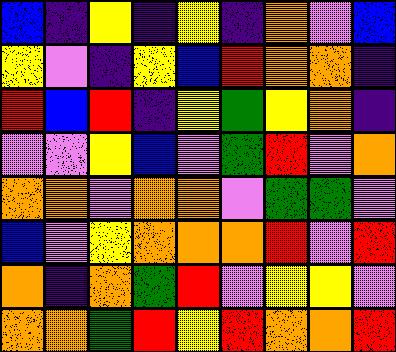[["blue", "indigo", "yellow", "indigo", "yellow", "indigo", "orange", "violet", "blue"], ["yellow", "violet", "indigo", "yellow", "blue", "red", "orange", "orange", "indigo"], ["red", "blue", "red", "indigo", "yellow", "green", "yellow", "orange", "indigo"], ["violet", "violet", "yellow", "blue", "violet", "green", "red", "violet", "orange"], ["orange", "orange", "violet", "orange", "orange", "violet", "green", "green", "violet"], ["blue", "violet", "yellow", "orange", "orange", "orange", "red", "violet", "red"], ["orange", "indigo", "orange", "green", "red", "violet", "yellow", "yellow", "violet"], ["orange", "orange", "green", "red", "yellow", "red", "orange", "orange", "red"]]